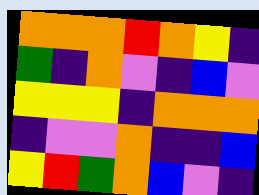[["orange", "orange", "orange", "red", "orange", "yellow", "indigo"], ["green", "indigo", "orange", "violet", "indigo", "blue", "violet"], ["yellow", "yellow", "yellow", "indigo", "orange", "orange", "orange"], ["indigo", "violet", "violet", "orange", "indigo", "indigo", "blue"], ["yellow", "red", "green", "orange", "blue", "violet", "indigo"]]